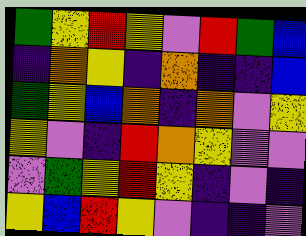[["green", "yellow", "red", "yellow", "violet", "red", "green", "blue"], ["indigo", "orange", "yellow", "indigo", "orange", "indigo", "indigo", "blue"], ["green", "yellow", "blue", "orange", "indigo", "orange", "violet", "yellow"], ["yellow", "violet", "indigo", "red", "orange", "yellow", "violet", "violet"], ["violet", "green", "yellow", "red", "yellow", "indigo", "violet", "indigo"], ["yellow", "blue", "red", "yellow", "violet", "indigo", "indigo", "violet"]]